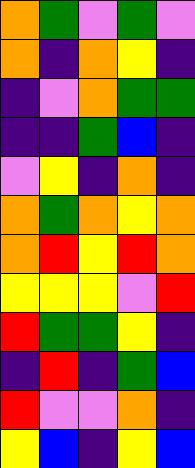[["orange", "green", "violet", "green", "violet"], ["orange", "indigo", "orange", "yellow", "indigo"], ["indigo", "violet", "orange", "green", "green"], ["indigo", "indigo", "green", "blue", "indigo"], ["violet", "yellow", "indigo", "orange", "indigo"], ["orange", "green", "orange", "yellow", "orange"], ["orange", "red", "yellow", "red", "orange"], ["yellow", "yellow", "yellow", "violet", "red"], ["red", "green", "green", "yellow", "indigo"], ["indigo", "red", "indigo", "green", "blue"], ["red", "violet", "violet", "orange", "indigo"], ["yellow", "blue", "indigo", "yellow", "blue"]]